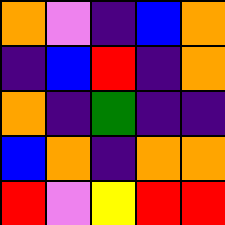[["orange", "violet", "indigo", "blue", "orange"], ["indigo", "blue", "red", "indigo", "orange"], ["orange", "indigo", "green", "indigo", "indigo"], ["blue", "orange", "indigo", "orange", "orange"], ["red", "violet", "yellow", "red", "red"]]